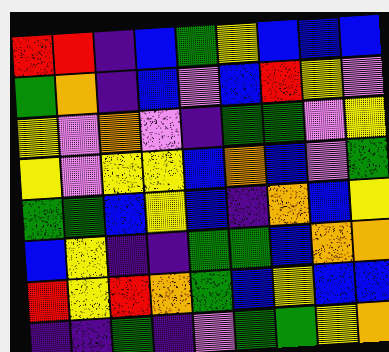[["red", "red", "indigo", "blue", "green", "yellow", "blue", "blue", "blue"], ["green", "orange", "indigo", "blue", "violet", "blue", "red", "yellow", "violet"], ["yellow", "violet", "orange", "violet", "indigo", "green", "green", "violet", "yellow"], ["yellow", "violet", "yellow", "yellow", "blue", "orange", "blue", "violet", "green"], ["green", "green", "blue", "yellow", "blue", "indigo", "orange", "blue", "yellow"], ["blue", "yellow", "indigo", "indigo", "green", "green", "blue", "orange", "orange"], ["red", "yellow", "red", "orange", "green", "blue", "yellow", "blue", "blue"], ["indigo", "indigo", "green", "indigo", "violet", "green", "green", "yellow", "orange"]]